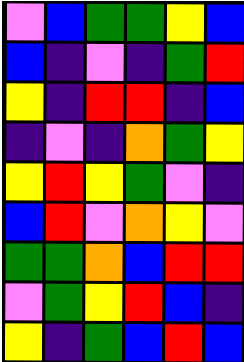[["violet", "blue", "green", "green", "yellow", "blue"], ["blue", "indigo", "violet", "indigo", "green", "red"], ["yellow", "indigo", "red", "red", "indigo", "blue"], ["indigo", "violet", "indigo", "orange", "green", "yellow"], ["yellow", "red", "yellow", "green", "violet", "indigo"], ["blue", "red", "violet", "orange", "yellow", "violet"], ["green", "green", "orange", "blue", "red", "red"], ["violet", "green", "yellow", "red", "blue", "indigo"], ["yellow", "indigo", "green", "blue", "red", "blue"]]